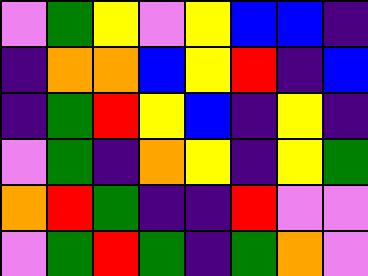[["violet", "green", "yellow", "violet", "yellow", "blue", "blue", "indigo"], ["indigo", "orange", "orange", "blue", "yellow", "red", "indigo", "blue"], ["indigo", "green", "red", "yellow", "blue", "indigo", "yellow", "indigo"], ["violet", "green", "indigo", "orange", "yellow", "indigo", "yellow", "green"], ["orange", "red", "green", "indigo", "indigo", "red", "violet", "violet"], ["violet", "green", "red", "green", "indigo", "green", "orange", "violet"]]